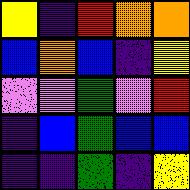[["yellow", "indigo", "red", "orange", "orange"], ["blue", "orange", "blue", "indigo", "yellow"], ["violet", "violet", "green", "violet", "red"], ["indigo", "blue", "green", "blue", "blue"], ["indigo", "indigo", "green", "indigo", "yellow"]]